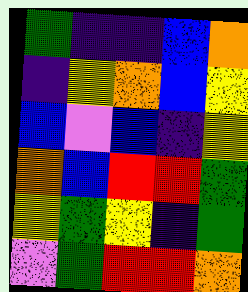[["green", "indigo", "indigo", "blue", "orange"], ["indigo", "yellow", "orange", "blue", "yellow"], ["blue", "violet", "blue", "indigo", "yellow"], ["orange", "blue", "red", "red", "green"], ["yellow", "green", "yellow", "indigo", "green"], ["violet", "green", "red", "red", "orange"]]